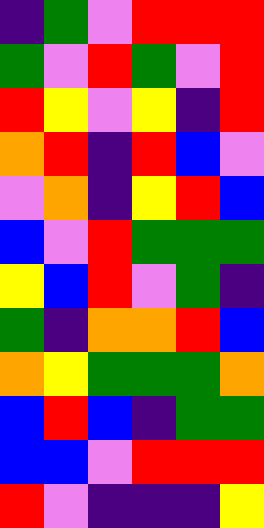[["indigo", "green", "violet", "red", "red", "red"], ["green", "violet", "red", "green", "violet", "red"], ["red", "yellow", "violet", "yellow", "indigo", "red"], ["orange", "red", "indigo", "red", "blue", "violet"], ["violet", "orange", "indigo", "yellow", "red", "blue"], ["blue", "violet", "red", "green", "green", "green"], ["yellow", "blue", "red", "violet", "green", "indigo"], ["green", "indigo", "orange", "orange", "red", "blue"], ["orange", "yellow", "green", "green", "green", "orange"], ["blue", "red", "blue", "indigo", "green", "green"], ["blue", "blue", "violet", "red", "red", "red"], ["red", "violet", "indigo", "indigo", "indigo", "yellow"]]